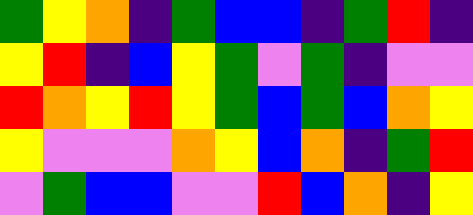[["green", "yellow", "orange", "indigo", "green", "blue", "blue", "indigo", "green", "red", "indigo"], ["yellow", "red", "indigo", "blue", "yellow", "green", "violet", "green", "indigo", "violet", "violet"], ["red", "orange", "yellow", "red", "yellow", "green", "blue", "green", "blue", "orange", "yellow"], ["yellow", "violet", "violet", "violet", "orange", "yellow", "blue", "orange", "indigo", "green", "red"], ["violet", "green", "blue", "blue", "violet", "violet", "red", "blue", "orange", "indigo", "yellow"]]